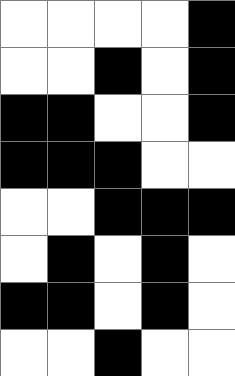[["white", "white", "white", "white", "black"], ["white", "white", "black", "white", "black"], ["black", "black", "white", "white", "black"], ["black", "black", "black", "white", "white"], ["white", "white", "black", "black", "black"], ["white", "black", "white", "black", "white"], ["black", "black", "white", "black", "white"], ["white", "white", "black", "white", "white"]]